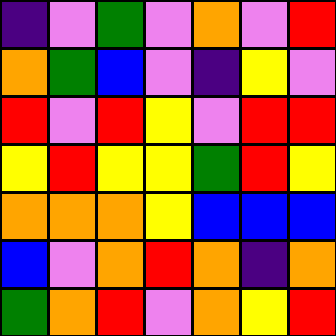[["indigo", "violet", "green", "violet", "orange", "violet", "red"], ["orange", "green", "blue", "violet", "indigo", "yellow", "violet"], ["red", "violet", "red", "yellow", "violet", "red", "red"], ["yellow", "red", "yellow", "yellow", "green", "red", "yellow"], ["orange", "orange", "orange", "yellow", "blue", "blue", "blue"], ["blue", "violet", "orange", "red", "orange", "indigo", "orange"], ["green", "orange", "red", "violet", "orange", "yellow", "red"]]